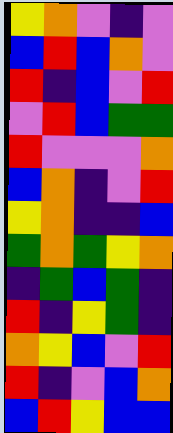[["yellow", "orange", "violet", "indigo", "violet"], ["blue", "red", "blue", "orange", "violet"], ["red", "indigo", "blue", "violet", "red"], ["violet", "red", "blue", "green", "green"], ["red", "violet", "violet", "violet", "orange"], ["blue", "orange", "indigo", "violet", "red"], ["yellow", "orange", "indigo", "indigo", "blue"], ["green", "orange", "green", "yellow", "orange"], ["indigo", "green", "blue", "green", "indigo"], ["red", "indigo", "yellow", "green", "indigo"], ["orange", "yellow", "blue", "violet", "red"], ["red", "indigo", "violet", "blue", "orange"], ["blue", "red", "yellow", "blue", "blue"]]